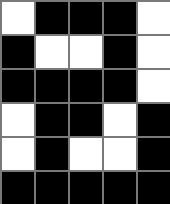[["white", "black", "black", "black", "white"], ["black", "white", "white", "black", "white"], ["black", "black", "black", "black", "white"], ["white", "black", "black", "white", "black"], ["white", "black", "white", "white", "black"], ["black", "black", "black", "black", "black"]]